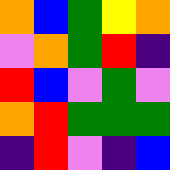[["orange", "blue", "green", "yellow", "orange"], ["violet", "orange", "green", "red", "indigo"], ["red", "blue", "violet", "green", "violet"], ["orange", "red", "green", "green", "green"], ["indigo", "red", "violet", "indigo", "blue"]]